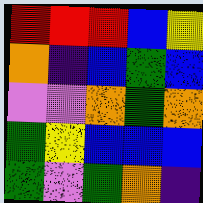[["red", "red", "red", "blue", "yellow"], ["orange", "indigo", "blue", "green", "blue"], ["violet", "violet", "orange", "green", "orange"], ["green", "yellow", "blue", "blue", "blue"], ["green", "violet", "green", "orange", "indigo"]]